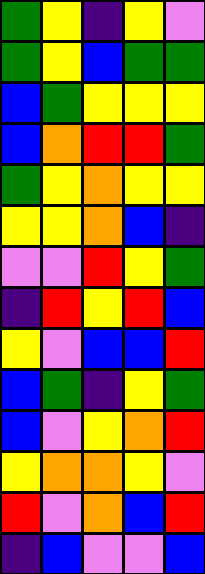[["green", "yellow", "indigo", "yellow", "violet"], ["green", "yellow", "blue", "green", "green"], ["blue", "green", "yellow", "yellow", "yellow"], ["blue", "orange", "red", "red", "green"], ["green", "yellow", "orange", "yellow", "yellow"], ["yellow", "yellow", "orange", "blue", "indigo"], ["violet", "violet", "red", "yellow", "green"], ["indigo", "red", "yellow", "red", "blue"], ["yellow", "violet", "blue", "blue", "red"], ["blue", "green", "indigo", "yellow", "green"], ["blue", "violet", "yellow", "orange", "red"], ["yellow", "orange", "orange", "yellow", "violet"], ["red", "violet", "orange", "blue", "red"], ["indigo", "blue", "violet", "violet", "blue"]]